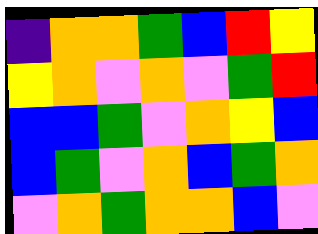[["indigo", "orange", "orange", "green", "blue", "red", "yellow"], ["yellow", "orange", "violet", "orange", "violet", "green", "red"], ["blue", "blue", "green", "violet", "orange", "yellow", "blue"], ["blue", "green", "violet", "orange", "blue", "green", "orange"], ["violet", "orange", "green", "orange", "orange", "blue", "violet"]]